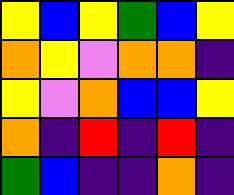[["yellow", "blue", "yellow", "green", "blue", "yellow"], ["orange", "yellow", "violet", "orange", "orange", "indigo"], ["yellow", "violet", "orange", "blue", "blue", "yellow"], ["orange", "indigo", "red", "indigo", "red", "indigo"], ["green", "blue", "indigo", "indigo", "orange", "indigo"]]